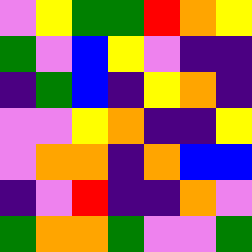[["violet", "yellow", "green", "green", "red", "orange", "yellow"], ["green", "violet", "blue", "yellow", "violet", "indigo", "indigo"], ["indigo", "green", "blue", "indigo", "yellow", "orange", "indigo"], ["violet", "violet", "yellow", "orange", "indigo", "indigo", "yellow"], ["violet", "orange", "orange", "indigo", "orange", "blue", "blue"], ["indigo", "violet", "red", "indigo", "indigo", "orange", "violet"], ["green", "orange", "orange", "green", "violet", "violet", "green"]]